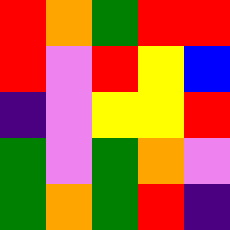[["red", "orange", "green", "red", "red"], ["red", "violet", "red", "yellow", "blue"], ["indigo", "violet", "yellow", "yellow", "red"], ["green", "violet", "green", "orange", "violet"], ["green", "orange", "green", "red", "indigo"]]